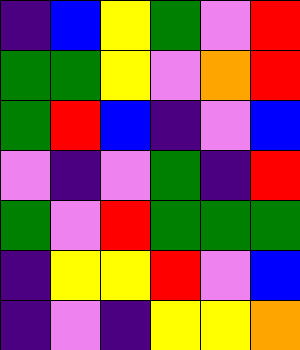[["indigo", "blue", "yellow", "green", "violet", "red"], ["green", "green", "yellow", "violet", "orange", "red"], ["green", "red", "blue", "indigo", "violet", "blue"], ["violet", "indigo", "violet", "green", "indigo", "red"], ["green", "violet", "red", "green", "green", "green"], ["indigo", "yellow", "yellow", "red", "violet", "blue"], ["indigo", "violet", "indigo", "yellow", "yellow", "orange"]]